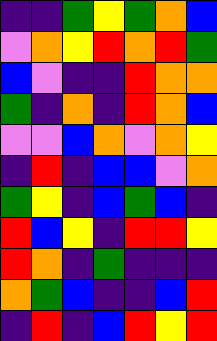[["indigo", "indigo", "green", "yellow", "green", "orange", "blue"], ["violet", "orange", "yellow", "red", "orange", "red", "green"], ["blue", "violet", "indigo", "indigo", "red", "orange", "orange"], ["green", "indigo", "orange", "indigo", "red", "orange", "blue"], ["violet", "violet", "blue", "orange", "violet", "orange", "yellow"], ["indigo", "red", "indigo", "blue", "blue", "violet", "orange"], ["green", "yellow", "indigo", "blue", "green", "blue", "indigo"], ["red", "blue", "yellow", "indigo", "red", "red", "yellow"], ["red", "orange", "indigo", "green", "indigo", "indigo", "indigo"], ["orange", "green", "blue", "indigo", "indigo", "blue", "red"], ["indigo", "red", "indigo", "blue", "red", "yellow", "red"]]